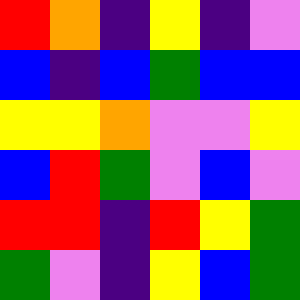[["red", "orange", "indigo", "yellow", "indigo", "violet"], ["blue", "indigo", "blue", "green", "blue", "blue"], ["yellow", "yellow", "orange", "violet", "violet", "yellow"], ["blue", "red", "green", "violet", "blue", "violet"], ["red", "red", "indigo", "red", "yellow", "green"], ["green", "violet", "indigo", "yellow", "blue", "green"]]